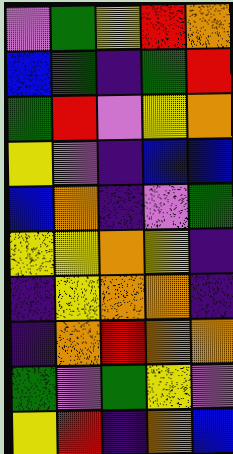[["violet", "green", "yellow", "red", "orange"], ["blue", "green", "indigo", "green", "red"], ["green", "red", "violet", "yellow", "orange"], ["yellow", "violet", "indigo", "blue", "blue"], ["blue", "orange", "indigo", "violet", "green"], ["yellow", "yellow", "orange", "yellow", "indigo"], ["indigo", "yellow", "orange", "orange", "indigo"], ["indigo", "orange", "red", "orange", "orange"], ["green", "violet", "green", "yellow", "violet"], ["yellow", "red", "indigo", "orange", "blue"]]